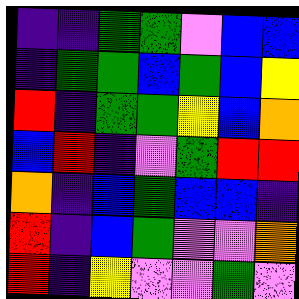[["indigo", "indigo", "green", "green", "violet", "blue", "blue"], ["indigo", "green", "green", "blue", "green", "blue", "yellow"], ["red", "indigo", "green", "green", "yellow", "blue", "orange"], ["blue", "red", "indigo", "violet", "green", "red", "red"], ["orange", "indigo", "blue", "green", "blue", "blue", "indigo"], ["red", "indigo", "blue", "green", "violet", "violet", "orange"], ["red", "indigo", "yellow", "violet", "violet", "green", "violet"]]